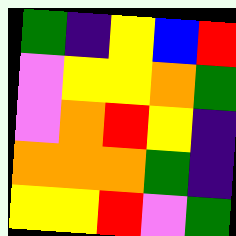[["green", "indigo", "yellow", "blue", "red"], ["violet", "yellow", "yellow", "orange", "green"], ["violet", "orange", "red", "yellow", "indigo"], ["orange", "orange", "orange", "green", "indigo"], ["yellow", "yellow", "red", "violet", "green"]]